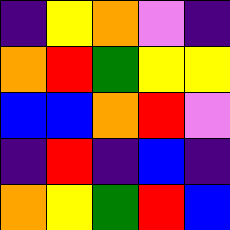[["indigo", "yellow", "orange", "violet", "indigo"], ["orange", "red", "green", "yellow", "yellow"], ["blue", "blue", "orange", "red", "violet"], ["indigo", "red", "indigo", "blue", "indigo"], ["orange", "yellow", "green", "red", "blue"]]